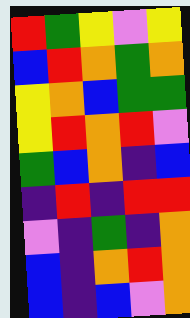[["red", "green", "yellow", "violet", "yellow"], ["blue", "red", "orange", "green", "orange"], ["yellow", "orange", "blue", "green", "green"], ["yellow", "red", "orange", "red", "violet"], ["green", "blue", "orange", "indigo", "blue"], ["indigo", "red", "indigo", "red", "red"], ["violet", "indigo", "green", "indigo", "orange"], ["blue", "indigo", "orange", "red", "orange"], ["blue", "indigo", "blue", "violet", "orange"]]